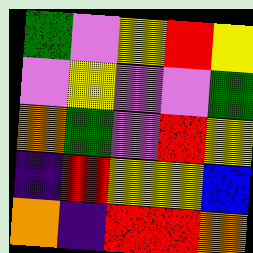[["green", "violet", "yellow", "red", "yellow"], ["violet", "yellow", "violet", "violet", "green"], ["orange", "green", "violet", "red", "yellow"], ["indigo", "red", "yellow", "yellow", "blue"], ["orange", "indigo", "red", "red", "orange"]]